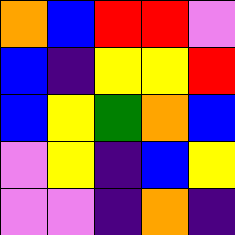[["orange", "blue", "red", "red", "violet"], ["blue", "indigo", "yellow", "yellow", "red"], ["blue", "yellow", "green", "orange", "blue"], ["violet", "yellow", "indigo", "blue", "yellow"], ["violet", "violet", "indigo", "orange", "indigo"]]